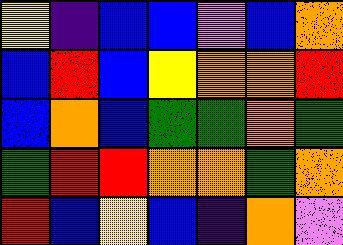[["yellow", "indigo", "blue", "blue", "violet", "blue", "orange"], ["blue", "red", "blue", "yellow", "orange", "orange", "red"], ["blue", "orange", "blue", "green", "green", "orange", "green"], ["green", "red", "red", "orange", "orange", "green", "orange"], ["red", "blue", "yellow", "blue", "indigo", "orange", "violet"]]